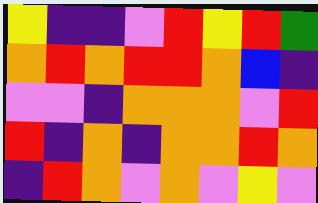[["yellow", "indigo", "indigo", "violet", "red", "yellow", "red", "green"], ["orange", "red", "orange", "red", "red", "orange", "blue", "indigo"], ["violet", "violet", "indigo", "orange", "orange", "orange", "violet", "red"], ["red", "indigo", "orange", "indigo", "orange", "orange", "red", "orange"], ["indigo", "red", "orange", "violet", "orange", "violet", "yellow", "violet"]]